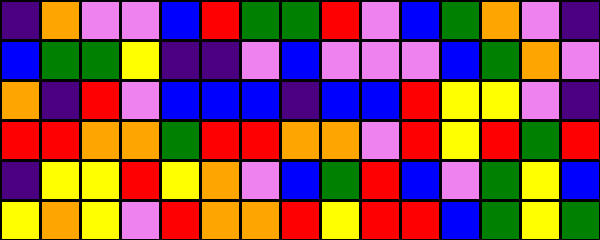[["indigo", "orange", "violet", "violet", "blue", "red", "green", "green", "red", "violet", "blue", "green", "orange", "violet", "indigo"], ["blue", "green", "green", "yellow", "indigo", "indigo", "violet", "blue", "violet", "violet", "violet", "blue", "green", "orange", "violet"], ["orange", "indigo", "red", "violet", "blue", "blue", "blue", "indigo", "blue", "blue", "red", "yellow", "yellow", "violet", "indigo"], ["red", "red", "orange", "orange", "green", "red", "red", "orange", "orange", "violet", "red", "yellow", "red", "green", "red"], ["indigo", "yellow", "yellow", "red", "yellow", "orange", "violet", "blue", "green", "red", "blue", "violet", "green", "yellow", "blue"], ["yellow", "orange", "yellow", "violet", "red", "orange", "orange", "red", "yellow", "red", "red", "blue", "green", "yellow", "green"]]